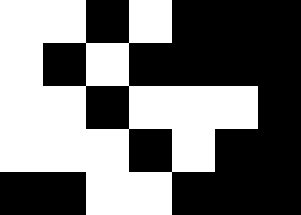[["white", "white", "black", "white", "black", "black", "black"], ["white", "black", "white", "black", "black", "black", "black"], ["white", "white", "black", "white", "white", "white", "black"], ["white", "white", "white", "black", "white", "black", "black"], ["black", "black", "white", "white", "black", "black", "black"]]